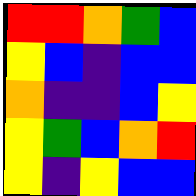[["red", "red", "orange", "green", "blue"], ["yellow", "blue", "indigo", "blue", "blue"], ["orange", "indigo", "indigo", "blue", "yellow"], ["yellow", "green", "blue", "orange", "red"], ["yellow", "indigo", "yellow", "blue", "blue"]]